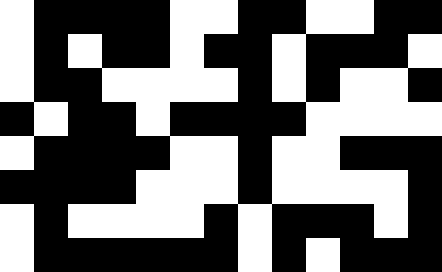[["white", "black", "black", "black", "black", "white", "white", "black", "black", "white", "white", "black", "black"], ["white", "black", "white", "black", "black", "white", "black", "black", "white", "black", "black", "black", "white"], ["white", "black", "black", "white", "white", "white", "white", "black", "white", "black", "white", "white", "black"], ["black", "white", "black", "black", "white", "black", "black", "black", "black", "white", "white", "white", "white"], ["white", "black", "black", "black", "black", "white", "white", "black", "white", "white", "black", "black", "black"], ["black", "black", "black", "black", "white", "white", "white", "black", "white", "white", "white", "white", "black"], ["white", "black", "white", "white", "white", "white", "black", "white", "black", "black", "black", "white", "black"], ["white", "black", "black", "black", "black", "black", "black", "white", "black", "white", "black", "black", "black"]]